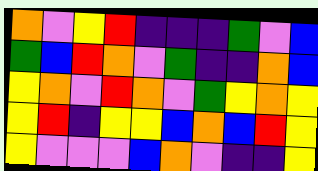[["orange", "violet", "yellow", "red", "indigo", "indigo", "indigo", "green", "violet", "blue"], ["green", "blue", "red", "orange", "violet", "green", "indigo", "indigo", "orange", "blue"], ["yellow", "orange", "violet", "red", "orange", "violet", "green", "yellow", "orange", "yellow"], ["yellow", "red", "indigo", "yellow", "yellow", "blue", "orange", "blue", "red", "yellow"], ["yellow", "violet", "violet", "violet", "blue", "orange", "violet", "indigo", "indigo", "yellow"]]